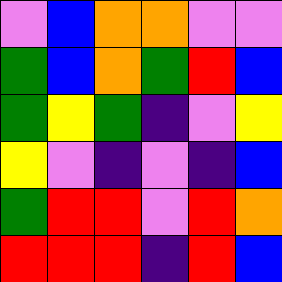[["violet", "blue", "orange", "orange", "violet", "violet"], ["green", "blue", "orange", "green", "red", "blue"], ["green", "yellow", "green", "indigo", "violet", "yellow"], ["yellow", "violet", "indigo", "violet", "indigo", "blue"], ["green", "red", "red", "violet", "red", "orange"], ["red", "red", "red", "indigo", "red", "blue"]]